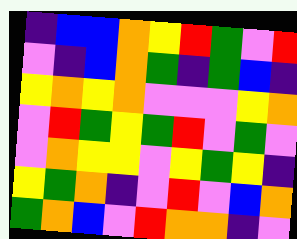[["indigo", "blue", "blue", "orange", "yellow", "red", "green", "violet", "red"], ["violet", "indigo", "blue", "orange", "green", "indigo", "green", "blue", "indigo"], ["yellow", "orange", "yellow", "orange", "violet", "violet", "violet", "yellow", "orange"], ["violet", "red", "green", "yellow", "green", "red", "violet", "green", "violet"], ["violet", "orange", "yellow", "yellow", "violet", "yellow", "green", "yellow", "indigo"], ["yellow", "green", "orange", "indigo", "violet", "red", "violet", "blue", "orange"], ["green", "orange", "blue", "violet", "red", "orange", "orange", "indigo", "violet"]]